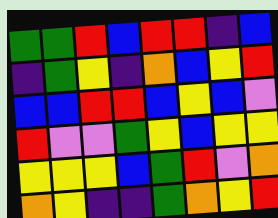[["green", "green", "red", "blue", "red", "red", "indigo", "blue"], ["indigo", "green", "yellow", "indigo", "orange", "blue", "yellow", "red"], ["blue", "blue", "red", "red", "blue", "yellow", "blue", "violet"], ["red", "violet", "violet", "green", "yellow", "blue", "yellow", "yellow"], ["yellow", "yellow", "yellow", "blue", "green", "red", "violet", "orange"], ["orange", "yellow", "indigo", "indigo", "green", "orange", "yellow", "red"]]